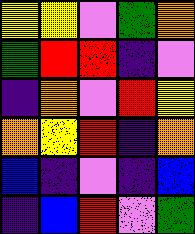[["yellow", "yellow", "violet", "green", "orange"], ["green", "red", "red", "indigo", "violet"], ["indigo", "orange", "violet", "red", "yellow"], ["orange", "yellow", "red", "indigo", "orange"], ["blue", "indigo", "violet", "indigo", "blue"], ["indigo", "blue", "red", "violet", "green"]]